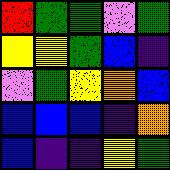[["red", "green", "green", "violet", "green"], ["yellow", "yellow", "green", "blue", "indigo"], ["violet", "green", "yellow", "orange", "blue"], ["blue", "blue", "blue", "indigo", "orange"], ["blue", "indigo", "indigo", "yellow", "green"]]